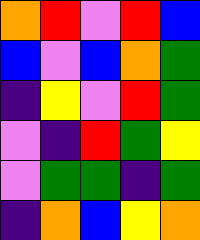[["orange", "red", "violet", "red", "blue"], ["blue", "violet", "blue", "orange", "green"], ["indigo", "yellow", "violet", "red", "green"], ["violet", "indigo", "red", "green", "yellow"], ["violet", "green", "green", "indigo", "green"], ["indigo", "orange", "blue", "yellow", "orange"]]